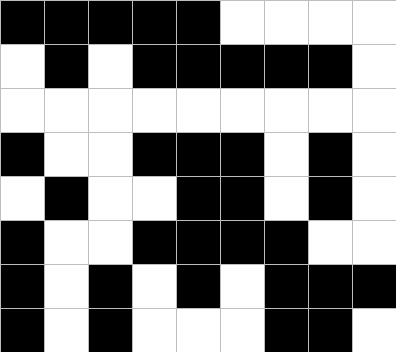[["black", "black", "black", "black", "black", "white", "white", "white", "white"], ["white", "black", "white", "black", "black", "black", "black", "black", "white"], ["white", "white", "white", "white", "white", "white", "white", "white", "white"], ["black", "white", "white", "black", "black", "black", "white", "black", "white"], ["white", "black", "white", "white", "black", "black", "white", "black", "white"], ["black", "white", "white", "black", "black", "black", "black", "white", "white"], ["black", "white", "black", "white", "black", "white", "black", "black", "black"], ["black", "white", "black", "white", "white", "white", "black", "black", "white"]]